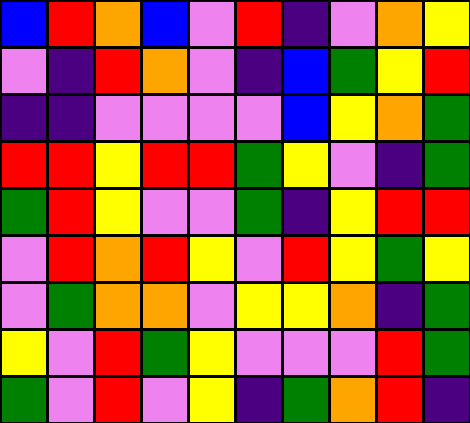[["blue", "red", "orange", "blue", "violet", "red", "indigo", "violet", "orange", "yellow"], ["violet", "indigo", "red", "orange", "violet", "indigo", "blue", "green", "yellow", "red"], ["indigo", "indigo", "violet", "violet", "violet", "violet", "blue", "yellow", "orange", "green"], ["red", "red", "yellow", "red", "red", "green", "yellow", "violet", "indigo", "green"], ["green", "red", "yellow", "violet", "violet", "green", "indigo", "yellow", "red", "red"], ["violet", "red", "orange", "red", "yellow", "violet", "red", "yellow", "green", "yellow"], ["violet", "green", "orange", "orange", "violet", "yellow", "yellow", "orange", "indigo", "green"], ["yellow", "violet", "red", "green", "yellow", "violet", "violet", "violet", "red", "green"], ["green", "violet", "red", "violet", "yellow", "indigo", "green", "orange", "red", "indigo"]]